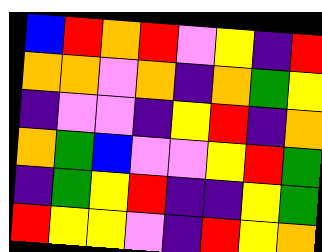[["blue", "red", "orange", "red", "violet", "yellow", "indigo", "red"], ["orange", "orange", "violet", "orange", "indigo", "orange", "green", "yellow"], ["indigo", "violet", "violet", "indigo", "yellow", "red", "indigo", "orange"], ["orange", "green", "blue", "violet", "violet", "yellow", "red", "green"], ["indigo", "green", "yellow", "red", "indigo", "indigo", "yellow", "green"], ["red", "yellow", "yellow", "violet", "indigo", "red", "yellow", "orange"]]